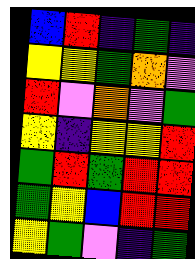[["blue", "red", "indigo", "green", "indigo"], ["yellow", "yellow", "green", "orange", "violet"], ["red", "violet", "orange", "violet", "green"], ["yellow", "indigo", "yellow", "yellow", "red"], ["green", "red", "green", "red", "red"], ["green", "yellow", "blue", "red", "red"], ["yellow", "green", "violet", "indigo", "green"]]